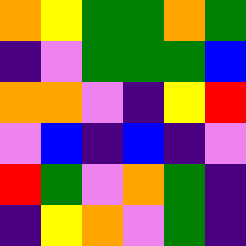[["orange", "yellow", "green", "green", "orange", "green"], ["indigo", "violet", "green", "green", "green", "blue"], ["orange", "orange", "violet", "indigo", "yellow", "red"], ["violet", "blue", "indigo", "blue", "indigo", "violet"], ["red", "green", "violet", "orange", "green", "indigo"], ["indigo", "yellow", "orange", "violet", "green", "indigo"]]